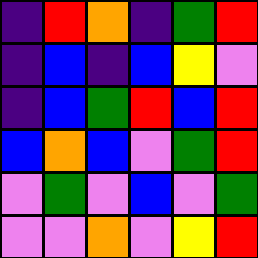[["indigo", "red", "orange", "indigo", "green", "red"], ["indigo", "blue", "indigo", "blue", "yellow", "violet"], ["indigo", "blue", "green", "red", "blue", "red"], ["blue", "orange", "blue", "violet", "green", "red"], ["violet", "green", "violet", "blue", "violet", "green"], ["violet", "violet", "orange", "violet", "yellow", "red"]]